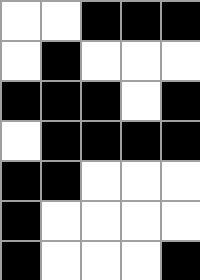[["white", "white", "black", "black", "black"], ["white", "black", "white", "white", "white"], ["black", "black", "black", "white", "black"], ["white", "black", "black", "black", "black"], ["black", "black", "white", "white", "white"], ["black", "white", "white", "white", "white"], ["black", "white", "white", "white", "black"]]